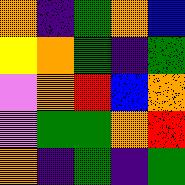[["orange", "indigo", "green", "orange", "blue"], ["yellow", "orange", "green", "indigo", "green"], ["violet", "orange", "red", "blue", "orange"], ["violet", "green", "green", "orange", "red"], ["orange", "indigo", "green", "indigo", "green"]]